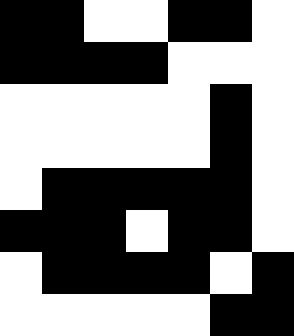[["black", "black", "white", "white", "black", "black", "white"], ["black", "black", "black", "black", "white", "white", "white"], ["white", "white", "white", "white", "white", "black", "white"], ["white", "white", "white", "white", "white", "black", "white"], ["white", "black", "black", "black", "black", "black", "white"], ["black", "black", "black", "white", "black", "black", "white"], ["white", "black", "black", "black", "black", "white", "black"], ["white", "white", "white", "white", "white", "black", "black"]]